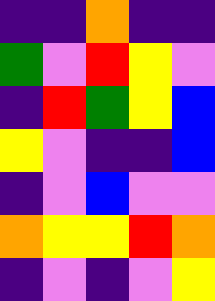[["indigo", "indigo", "orange", "indigo", "indigo"], ["green", "violet", "red", "yellow", "violet"], ["indigo", "red", "green", "yellow", "blue"], ["yellow", "violet", "indigo", "indigo", "blue"], ["indigo", "violet", "blue", "violet", "violet"], ["orange", "yellow", "yellow", "red", "orange"], ["indigo", "violet", "indigo", "violet", "yellow"]]